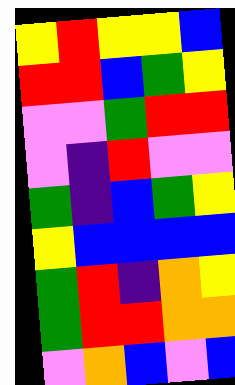[["yellow", "red", "yellow", "yellow", "blue"], ["red", "red", "blue", "green", "yellow"], ["violet", "violet", "green", "red", "red"], ["violet", "indigo", "red", "violet", "violet"], ["green", "indigo", "blue", "green", "yellow"], ["yellow", "blue", "blue", "blue", "blue"], ["green", "red", "indigo", "orange", "yellow"], ["green", "red", "red", "orange", "orange"], ["violet", "orange", "blue", "violet", "blue"]]